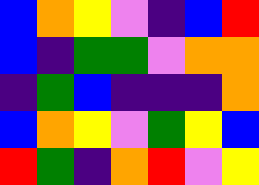[["blue", "orange", "yellow", "violet", "indigo", "blue", "red"], ["blue", "indigo", "green", "green", "violet", "orange", "orange"], ["indigo", "green", "blue", "indigo", "indigo", "indigo", "orange"], ["blue", "orange", "yellow", "violet", "green", "yellow", "blue"], ["red", "green", "indigo", "orange", "red", "violet", "yellow"]]